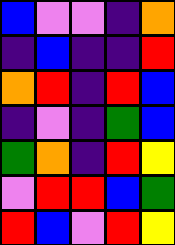[["blue", "violet", "violet", "indigo", "orange"], ["indigo", "blue", "indigo", "indigo", "red"], ["orange", "red", "indigo", "red", "blue"], ["indigo", "violet", "indigo", "green", "blue"], ["green", "orange", "indigo", "red", "yellow"], ["violet", "red", "red", "blue", "green"], ["red", "blue", "violet", "red", "yellow"]]